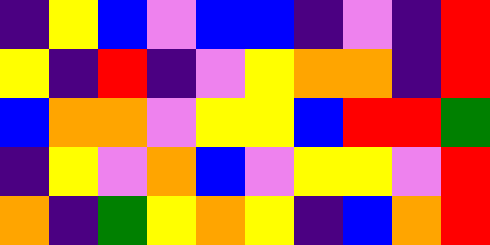[["indigo", "yellow", "blue", "violet", "blue", "blue", "indigo", "violet", "indigo", "red"], ["yellow", "indigo", "red", "indigo", "violet", "yellow", "orange", "orange", "indigo", "red"], ["blue", "orange", "orange", "violet", "yellow", "yellow", "blue", "red", "red", "green"], ["indigo", "yellow", "violet", "orange", "blue", "violet", "yellow", "yellow", "violet", "red"], ["orange", "indigo", "green", "yellow", "orange", "yellow", "indigo", "blue", "orange", "red"]]